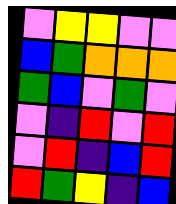[["violet", "yellow", "yellow", "violet", "violet"], ["blue", "green", "orange", "orange", "orange"], ["green", "blue", "violet", "green", "violet"], ["violet", "indigo", "red", "violet", "red"], ["violet", "red", "indigo", "blue", "red"], ["red", "green", "yellow", "indigo", "blue"]]